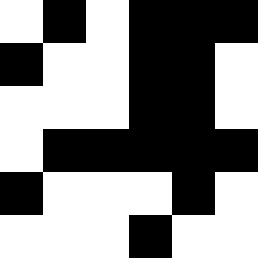[["white", "black", "white", "black", "black", "black"], ["black", "white", "white", "black", "black", "white"], ["white", "white", "white", "black", "black", "white"], ["white", "black", "black", "black", "black", "black"], ["black", "white", "white", "white", "black", "white"], ["white", "white", "white", "black", "white", "white"]]